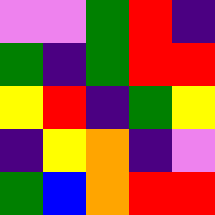[["violet", "violet", "green", "red", "indigo"], ["green", "indigo", "green", "red", "red"], ["yellow", "red", "indigo", "green", "yellow"], ["indigo", "yellow", "orange", "indigo", "violet"], ["green", "blue", "orange", "red", "red"]]